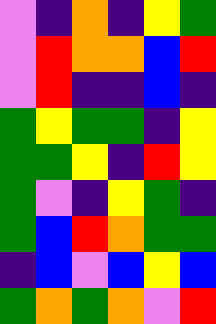[["violet", "indigo", "orange", "indigo", "yellow", "green"], ["violet", "red", "orange", "orange", "blue", "red"], ["violet", "red", "indigo", "indigo", "blue", "indigo"], ["green", "yellow", "green", "green", "indigo", "yellow"], ["green", "green", "yellow", "indigo", "red", "yellow"], ["green", "violet", "indigo", "yellow", "green", "indigo"], ["green", "blue", "red", "orange", "green", "green"], ["indigo", "blue", "violet", "blue", "yellow", "blue"], ["green", "orange", "green", "orange", "violet", "red"]]